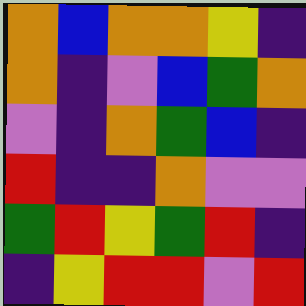[["orange", "blue", "orange", "orange", "yellow", "indigo"], ["orange", "indigo", "violet", "blue", "green", "orange"], ["violet", "indigo", "orange", "green", "blue", "indigo"], ["red", "indigo", "indigo", "orange", "violet", "violet"], ["green", "red", "yellow", "green", "red", "indigo"], ["indigo", "yellow", "red", "red", "violet", "red"]]